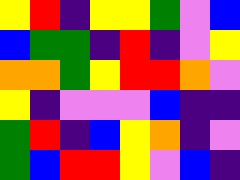[["yellow", "red", "indigo", "yellow", "yellow", "green", "violet", "blue"], ["blue", "green", "green", "indigo", "red", "indigo", "violet", "yellow"], ["orange", "orange", "green", "yellow", "red", "red", "orange", "violet"], ["yellow", "indigo", "violet", "violet", "violet", "blue", "indigo", "indigo"], ["green", "red", "indigo", "blue", "yellow", "orange", "indigo", "violet"], ["green", "blue", "red", "red", "yellow", "violet", "blue", "indigo"]]